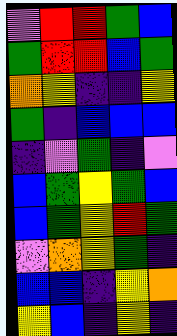[["violet", "red", "red", "green", "blue"], ["green", "red", "red", "blue", "green"], ["orange", "yellow", "indigo", "indigo", "yellow"], ["green", "indigo", "blue", "blue", "blue"], ["indigo", "violet", "green", "indigo", "violet"], ["blue", "green", "yellow", "green", "blue"], ["blue", "green", "yellow", "red", "green"], ["violet", "orange", "yellow", "green", "indigo"], ["blue", "blue", "indigo", "yellow", "orange"], ["yellow", "blue", "indigo", "yellow", "indigo"]]